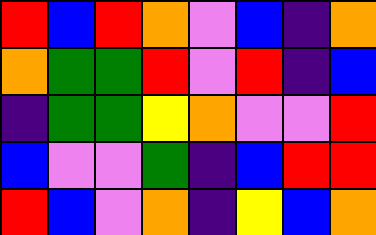[["red", "blue", "red", "orange", "violet", "blue", "indigo", "orange"], ["orange", "green", "green", "red", "violet", "red", "indigo", "blue"], ["indigo", "green", "green", "yellow", "orange", "violet", "violet", "red"], ["blue", "violet", "violet", "green", "indigo", "blue", "red", "red"], ["red", "blue", "violet", "orange", "indigo", "yellow", "blue", "orange"]]